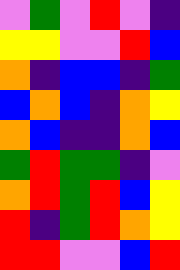[["violet", "green", "violet", "red", "violet", "indigo"], ["yellow", "yellow", "violet", "violet", "red", "blue"], ["orange", "indigo", "blue", "blue", "indigo", "green"], ["blue", "orange", "blue", "indigo", "orange", "yellow"], ["orange", "blue", "indigo", "indigo", "orange", "blue"], ["green", "red", "green", "green", "indigo", "violet"], ["orange", "red", "green", "red", "blue", "yellow"], ["red", "indigo", "green", "red", "orange", "yellow"], ["red", "red", "violet", "violet", "blue", "red"]]